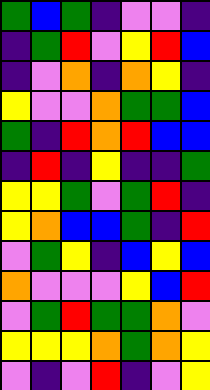[["green", "blue", "green", "indigo", "violet", "violet", "indigo"], ["indigo", "green", "red", "violet", "yellow", "red", "blue"], ["indigo", "violet", "orange", "indigo", "orange", "yellow", "indigo"], ["yellow", "violet", "violet", "orange", "green", "green", "blue"], ["green", "indigo", "red", "orange", "red", "blue", "blue"], ["indigo", "red", "indigo", "yellow", "indigo", "indigo", "green"], ["yellow", "yellow", "green", "violet", "green", "red", "indigo"], ["yellow", "orange", "blue", "blue", "green", "indigo", "red"], ["violet", "green", "yellow", "indigo", "blue", "yellow", "blue"], ["orange", "violet", "violet", "violet", "yellow", "blue", "red"], ["violet", "green", "red", "green", "green", "orange", "violet"], ["yellow", "yellow", "yellow", "orange", "green", "orange", "yellow"], ["violet", "indigo", "violet", "red", "indigo", "violet", "yellow"]]